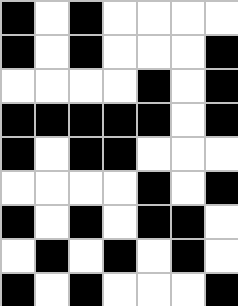[["black", "white", "black", "white", "white", "white", "white"], ["black", "white", "black", "white", "white", "white", "black"], ["white", "white", "white", "white", "black", "white", "black"], ["black", "black", "black", "black", "black", "white", "black"], ["black", "white", "black", "black", "white", "white", "white"], ["white", "white", "white", "white", "black", "white", "black"], ["black", "white", "black", "white", "black", "black", "white"], ["white", "black", "white", "black", "white", "black", "white"], ["black", "white", "black", "white", "white", "white", "black"]]